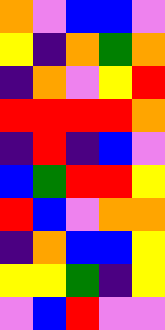[["orange", "violet", "blue", "blue", "violet"], ["yellow", "indigo", "orange", "green", "orange"], ["indigo", "orange", "violet", "yellow", "red"], ["red", "red", "red", "red", "orange"], ["indigo", "red", "indigo", "blue", "violet"], ["blue", "green", "red", "red", "yellow"], ["red", "blue", "violet", "orange", "orange"], ["indigo", "orange", "blue", "blue", "yellow"], ["yellow", "yellow", "green", "indigo", "yellow"], ["violet", "blue", "red", "violet", "violet"]]